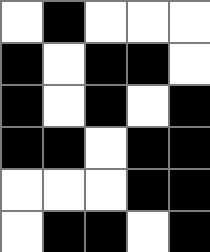[["white", "black", "white", "white", "white"], ["black", "white", "black", "black", "white"], ["black", "white", "black", "white", "black"], ["black", "black", "white", "black", "black"], ["white", "white", "white", "black", "black"], ["white", "black", "black", "white", "black"]]